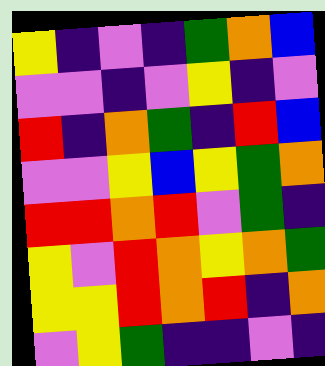[["yellow", "indigo", "violet", "indigo", "green", "orange", "blue"], ["violet", "violet", "indigo", "violet", "yellow", "indigo", "violet"], ["red", "indigo", "orange", "green", "indigo", "red", "blue"], ["violet", "violet", "yellow", "blue", "yellow", "green", "orange"], ["red", "red", "orange", "red", "violet", "green", "indigo"], ["yellow", "violet", "red", "orange", "yellow", "orange", "green"], ["yellow", "yellow", "red", "orange", "red", "indigo", "orange"], ["violet", "yellow", "green", "indigo", "indigo", "violet", "indigo"]]